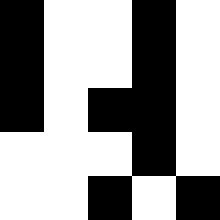[["black", "white", "white", "black", "white"], ["black", "white", "white", "black", "white"], ["black", "white", "black", "black", "white"], ["white", "white", "white", "black", "white"], ["white", "white", "black", "white", "black"]]